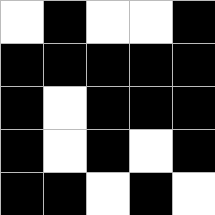[["white", "black", "white", "white", "black"], ["black", "black", "black", "black", "black"], ["black", "white", "black", "black", "black"], ["black", "white", "black", "white", "black"], ["black", "black", "white", "black", "white"]]